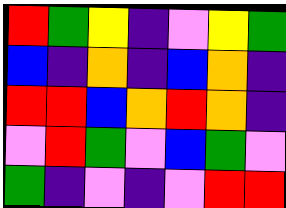[["red", "green", "yellow", "indigo", "violet", "yellow", "green"], ["blue", "indigo", "orange", "indigo", "blue", "orange", "indigo"], ["red", "red", "blue", "orange", "red", "orange", "indigo"], ["violet", "red", "green", "violet", "blue", "green", "violet"], ["green", "indigo", "violet", "indigo", "violet", "red", "red"]]